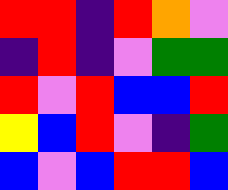[["red", "red", "indigo", "red", "orange", "violet"], ["indigo", "red", "indigo", "violet", "green", "green"], ["red", "violet", "red", "blue", "blue", "red"], ["yellow", "blue", "red", "violet", "indigo", "green"], ["blue", "violet", "blue", "red", "red", "blue"]]